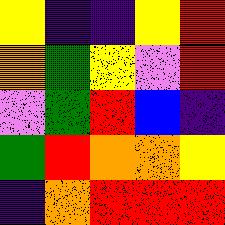[["yellow", "indigo", "indigo", "yellow", "red"], ["orange", "green", "yellow", "violet", "red"], ["violet", "green", "red", "blue", "indigo"], ["green", "red", "orange", "orange", "yellow"], ["indigo", "orange", "red", "red", "red"]]